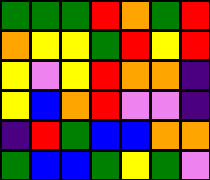[["green", "green", "green", "red", "orange", "green", "red"], ["orange", "yellow", "yellow", "green", "red", "yellow", "red"], ["yellow", "violet", "yellow", "red", "orange", "orange", "indigo"], ["yellow", "blue", "orange", "red", "violet", "violet", "indigo"], ["indigo", "red", "green", "blue", "blue", "orange", "orange"], ["green", "blue", "blue", "green", "yellow", "green", "violet"]]